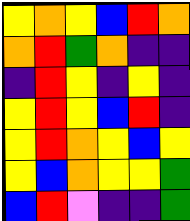[["yellow", "orange", "yellow", "blue", "red", "orange"], ["orange", "red", "green", "orange", "indigo", "indigo"], ["indigo", "red", "yellow", "indigo", "yellow", "indigo"], ["yellow", "red", "yellow", "blue", "red", "indigo"], ["yellow", "red", "orange", "yellow", "blue", "yellow"], ["yellow", "blue", "orange", "yellow", "yellow", "green"], ["blue", "red", "violet", "indigo", "indigo", "green"]]